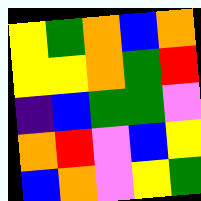[["yellow", "green", "orange", "blue", "orange"], ["yellow", "yellow", "orange", "green", "red"], ["indigo", "blue", "green", "green", "violet"], ["orange", "red", "violet", "blue", "yellow"], ["blue", "orange", "violet", "yellow", "green"]]